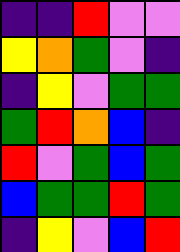[["indigo", "indigo", "red", "violet", "violet"], ["yellow", "orange", "green", "violet", "indigo"], ["indigo", "yellow", "violet", "green", "green"], ["green", "red", "orange", "blue", "indigo"], ["red", "violet", "green", "blue", "green"], ["blue", "green", "green", "red", "green"], ["indigo", "yellow", "violet", "blue", "red"]]